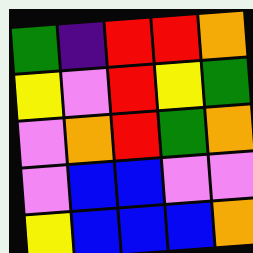[["green", "indigo", "red", "red", "orange"], ["yellow", "violet", "red", "yellow", "green"], ["violet", "orange", "red", "green", "orange"], ["violet", "blue", "blue", "violet", "violet"], ["yellow", "blue", "blue", "blue", "orange"]]